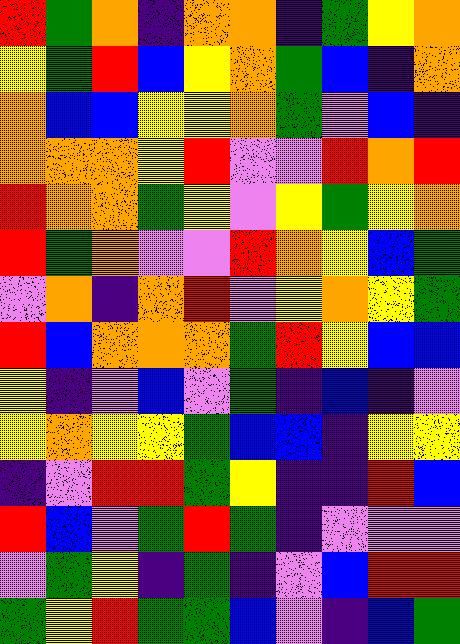[["red", "green", "orange", "indigo", "orange", "orange", "indigo", "green", "yellow", "orange"], ["yellow", "green", "red", "blue", "yellow", "orange", "green", "blue", "indigo", "orange"], ["orange", "blue", "blue", "yellow", "yellow", "orange", "green", "violet", "blue", "indigo"], ["orange", "orange", "orange", "yellow", "red", "violet", "violet", "red", "orange", "red"], ["red", "orange", "orange", "green", "yellow", "violet", "yellow", "green", "yellow", "orange"], ["red", "green", "orange", "violet", "violet", "red", "orange", "yellow", "blue", "green"], ["violet", "orange", "indigo", "orange", "red", "violet", "yellow", "orange", "yellow", "green"], ["red", "blue", "orange", "orange", "orange", "green", "red", "yellow", "blue", "blue"], ["yellow", "indigo", "violet", "blue", "violet", "green", "indigo", "blue", "indigo", "violet"], ["yellow", "orange", "yellow", "yellow", "green", "blue", "blue", "indigo", "yellow", "yellow"], ["indigo", "violet", "red", "red", "green", "yellow", "indigo", "indigo", "red", "blue"], ["red", "blue", "violet", "green", "red", "green", "indigo", "violet", "violet", "violet"], ["violet", "green", "yellow", "indigo", "green", "indigo", "violet", "blue", "red", "red"], ["green", "yellow", "red", "green", "green", "blue", "violet", "indigo", "blue", "green"]]